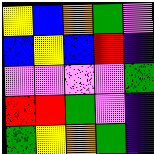[["yellow", "blue", "orange", "green", "violet"], ["blue", "yellow", "blue", "red", "indigo"], ["violet", "violet", "violet", "violet", "green"], ["red", "red", "green", "violet", "indigo"], ["green", "yellow", "orange", "green", "indigo"]]